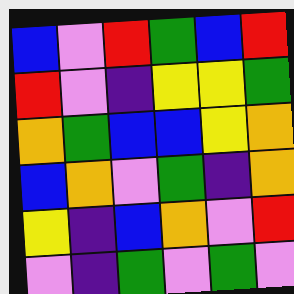[["blue", "violet", "red", "green", "blue", "red"], ["red", "violet", "indigo", "yellow", "yellow", "green"], ["orange", "green", "blue", "blue", "yellow", "orange"], ["blue", "orange", "violet", "green", "indigo", "orange"], ["yellow", "indigo", "blue", "orange", "violet", "red"], ["violet", "indigo", "green", "violet", "green", "violet"]]